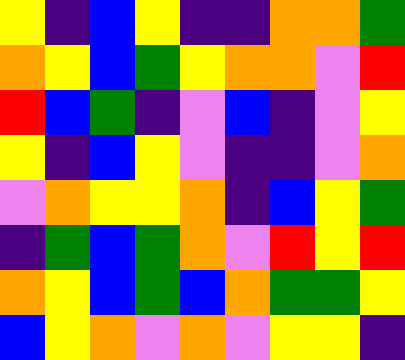[["yellow", "indigo", "blue", "yellow", "indigo", "indigo", "orange", "orange", "green"], ["orange", "yellow", "blue", "green", "yellow", "orange", "orange", "violet", "red"], ["red", "blue", "green", "indigo", "violet", "blue", "indigo", "violet", "yellow"], ["yellow", "indigo", "blue", "yellow", "violet", "indigo", "indigo", "violet", "orange"], ["violet", "orange", "yellow", "yellow", "orange", "indigo", "blue", "yellow", "green"], ["indigo", "green", "blue", "green", "orange", "violet", "red", "yellow", "red"], ["orange", "yellow", "blue", "green", "blue", "orange", "green", "green", "yellow"], ["blue", "yellow", "orange", "violet", "orange", "violet", "yellow", "yellow", "indigo"]]